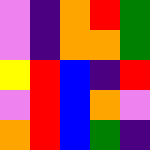[["violet", "indigo", "orange", "red", "green"], ["violet", "indigo", "orange", "orange", "green"], ["yellow", "red", "blue", "indigo", "red"], ["violet", "red", "blue", "orange", "violet"], ["orange", "red", "blue", "green", "indigo"]]